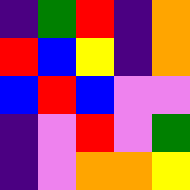[["indigo", "green", "red", "indigo", "orange"], ["red", "blue", "yellow", "indigo", "orange"], ["blue", "red", "blue", "violet", "violet"], ["indigo", "violet", "red", "violet", "green"], ["indigo", "violet", "orange", "orange", "yellow"]]